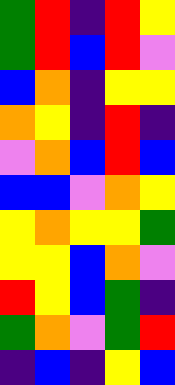[["green", "red", "indigo", "red", "yellow"], ["green", "red", "blue", "red", "violet"], ["blue", "orange", "indigo", "yellow", "yellow"], ["orange", "yellow", "indigo", "red", "indigo"], ["violet", "orange", "blue", "red", "blue"], ["blue", "blue", "violet", "orange", "yellow"], ["yellow", "orange", "yellow", "yellow", "green"], ["yellow", "yellow", "blue", "orange", "violet"], ["red", "yellow", "blue", "green", "indigo"], ["green", "orange", "violet", "green", "red"], ["indigo", "blue", "indigo", "yellow", "blue"]]